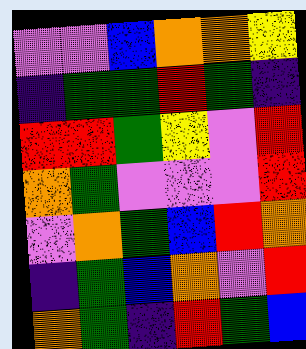[["violet", "violet", "blue", "orange", "orange", "yellow"], ["indigo", "green", "green", "red", "green", "indigo"], ["red", "red", "green", "yellow", "violet", "red"], ["orange", "green", "violet", "violet", "violet", "red"], ["violet", "orange", "green", "blue", "red", "orange"], ["indigo", "green", "blue", "orange", "violet", "red"], ["orange", "green", "indigo", "red", "green", "blue"]]